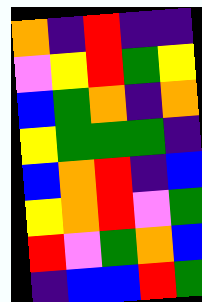[["orange", "indigo", "red", "indigo", "indigo"], ["violet", "yellow", "red", "green", "yellow"], ["blue", "green", "orange", "indigo", "orange"], ["yellow", "green", "green", "green", "indigo"], ["blue", "orange", "red", "indigo", "blue"], ["yellow", "orange", "red", "violet", "green"], ["red", "violet", "green", "orange", "blue"], ["indigo", "blue", "blue", "red", "green"]]